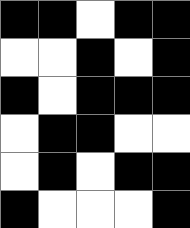[["black", "black", "white", "black", "black"], ["white", "white", "black", "white", "black"], ["black", "white", "black", "black", "black"], ["white", "black", "black", "white", "white"], ["white", "black", "white", "black", "black"], ["black", "white", "white", "white", "black"]]